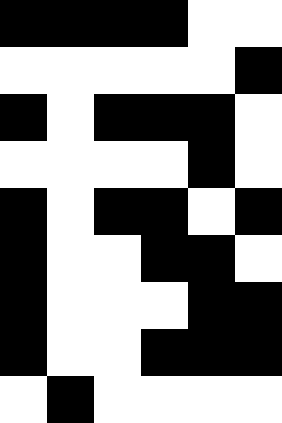[["black", "black", "black", "black", "white", "white"], ["white", "white", "white", "white", "white", "black"], ["black", "white", "black", "black", "black", "white"], ["white", "white", "white", "white", "black", "white"], ["black", "white", "black", "black", "white", "black"], ["black", "white", "white", "black", "black", "white"], ["black", "white", "white", "white", "black", "black"], ["black", "white", "white", "black", "black", "black"], ["white", "black", "white", "white", "white", "white"]]